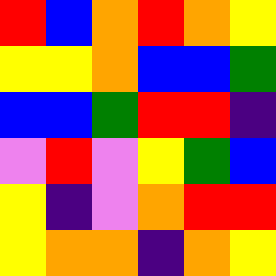[["red", "blue", "orange", "red", "orange", "yellow"], ["yellow", "yellow", "orange", "blue", "blue", "green"], ["blue", "blue", "green", "red", "red", "indigo"], ["violet", "red", "violet", "yellow", "green", "blue"], ["yellow", "indigo", "violet", "orange", "red", "red"], ["yellow", "orange", "orange", "indigo", "orange", "yellow"]]